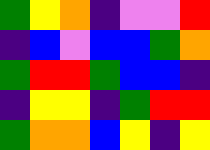[["green", "yellow", "orange", "indigo", "violet", "violet", "red"], ["indigo", "blue", "violet", "blue", "blue", "green", "orange"], ["green", "red", "red", "green", "blue", "blue", "indigo"], ["indigo", "yellow", "yellow", "indigo", "green", "red", "red"], ["green", "orange", "orange", "blue", "yellow", "indigo", "yellow"]]